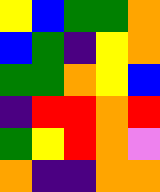[["yellow", "blue", "green", "green", "orange"], ["blue", "green", "indigo", "yellow", "orange"], ["green", "green", "orange", "yellow", "blue"], ["indigo", "red", "red", "orange", "red"], ["green", "yellow", "red", "orange", "violet"], ["orange", "indigo", "indigo", "orange", "orange"]]